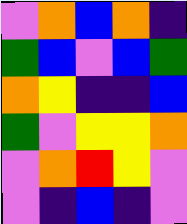[["violet", "orange", "blue", "orange", "indigo"], ["green", "blue", "violet", "blue", "green"], ["orange", "yellow", "indigo", "indigo", "blue"], ["green", "violet", "yellow", "yellow", "orange"], ["violet", "orange", "red", "yellow", "violet"], ["violet", "indigo", "blue", "indigo", "violet"]]